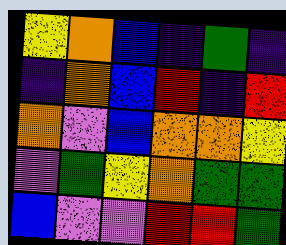[["yellow", "orange", "blue", "indigo", "green", "indigo"], ["indigo", "orange", "blue", "red", "indigo", "red"], ["orange", "violet", "blue", "orange", "orange", "yellow"], ["violet", "green", "yellow", "orange", "green", "green"], ["blue", "violet", "violet", "red", "red", "green"]]